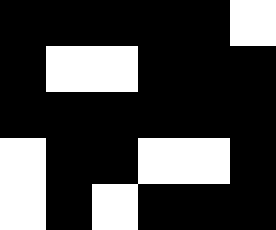[["black", "black", "black", "black", "black", "white"], ["black", "white", "white", "black", "black", "black"], ["black", "black", "black", "black", "black", "black"], ["white", "black", "black", "white", "white", "black"], ["white", "black", "white", "black", "black", "black"]]